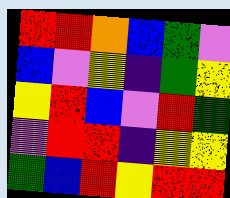[["red", "red", "orange", "blue", "green", "violet"], ["blue", "violet", "yellow", "indigo", "green", "yellow"], ["yellow", "red", "blue", "violet", "red", "green"], ["violet", "red", "red", "indigo", "yellow", "yellow"], ["green", "blue", "red", "yellow", "red", "red"]]